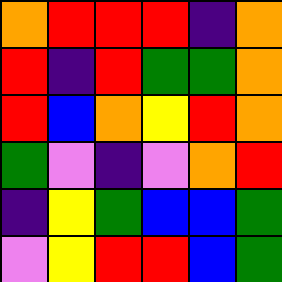[["orange", "red", "red", "red", "indigo", "orange"], ["red", "indigo", "red", "green", "green", "orange"], ["red", "blue", "orange", "yellow", "red", "orange"], ["green", "violet", "indigo", "violet", "orange", "red"], ["indigo", "yellow", "green", "blue", "blue", "green"], ["violet", "yellow", "red", "red", "blue", "green"]]